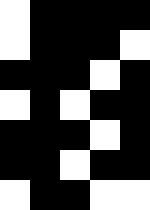[["white", "black", "black", "black", "black"], ["white", "black", "black", "black", "white"], ["black", "black", "black", "white", "black"], ["white", "black", "white", "black", "black"], ["black", "black", "black", "white", "black"], ["black", "black", "white", "black", "black"], ["white", "black", "black", "white", "white"]]